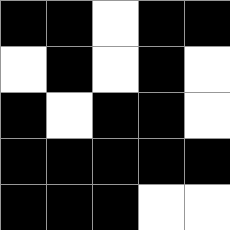[["black", "black", "white", "black", "black"], ["white", "black", "white", "black", "white"], ["black", "white", "black", "black", "white"], ["black", "black", "black", "black", "black"], ["black", "black", "black", "white", "white"]]